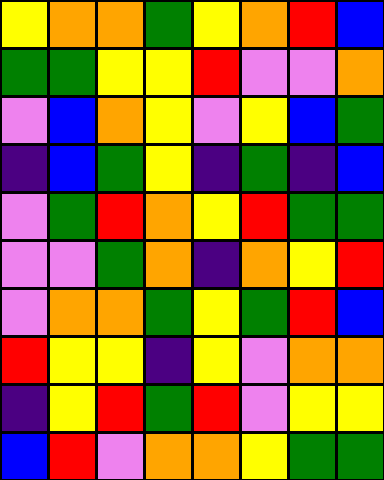[["yellow", "orange", "orange", "green", "yellow", "orange", "red", "blue"], ["green", "green", "yellow", "yellow", "red", "violet", "violet", "orange"], ["violet", "blue", "orange", "yellow", "violet", "yellow", "blue", "green"], ["indigo", "blue", "green", "yellow", "indigo", "green", "indigo", "blue"], ["violet", "green", "red", "orange", "yellow", "red", "green", "green"], ["violet", "violet", "green", "orange", "indigo", "orange", "yellow", "red"], ["violet", "orange", "orange", "green", "yellow", "green", "red", "blue"], ["red", "yellow", "yellow", "indigo", "yellow", "violet", "orange", "orange"], ["indigo", "yellow", "red", "green", "red", "violet", "yellow", "yellow"], ["blue", "red", "violet", "orange", "orange", "yellow", "green", "green"]]